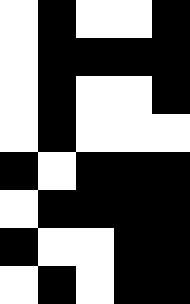[["white", "black", "white", "white", "black"], ["white", "black", "black", "black", "black"], ["white", "black", "white", "white", "black"], ["white", "black", "white", "white", "white"], ["black", "white", "black", "black", "black"], ["white", "black", "black", "black", "black"], ["black", "white", "white", "black", "black"], ["white", "black", "white", "black", "black"]]